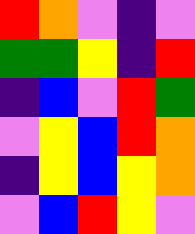[["red", "orange", "violet", "indigo", "violet"], ["green", "green", "yellow", "indigo", "red"], ["indigo", "blue", "violet", "red", "green"], ["violet", "yellow", "blue", "red", "orange"], ["indigo", "yellow", "blue", "yellow", "orange"], ["violet", "blue", "red", "yellow", "violet"]]